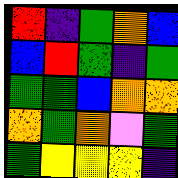[["red", "indigo", "green", "orange", "blue"], ["blue", "red", "green", "indigo", "green"], ["green", "green", "blue", "orange", "orange"], ["orange", "green", "orange", "violet", "green"], ["green", "yellow", "yellow", "yellow", "indigo"]]